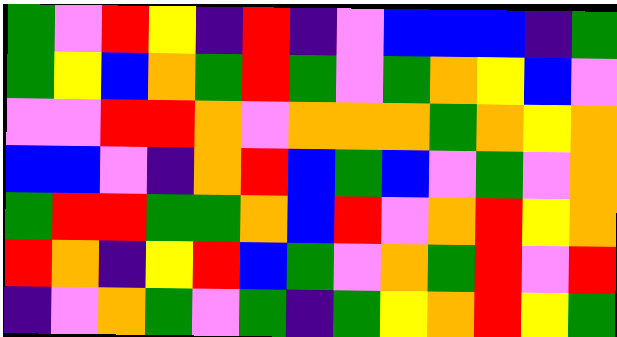[["green", "violet", "red", "yellow", "indigo", "red", "indigo", "violet", "blue", "blue", "blue", "indigo", "green"], ["green", "yellow", "blue", "orange", "green", "red", "green", "violet", "green", "orange", "yellow", "blue", "violet"], ["violet", "violet", "red", "red", "orange", "violet", "orange", "orange", "orange", "green", "orange", "yellow", "orange"], ["blue", "blue", "violet", "indigo", "orange", "red", "blue", "green", "blue", "violet", "green", "violet", "orange"], ["green", "red", "red", "green", "green", "orange", "blue", "red", "violet", "orange", "red", "yellow", "orange"], ["red", "orange", "indigo", "yellow", "red", "blue", "green", "violet", "orange", "green", "red", "violet", "red"], ["indigo", "violet", "orange", "green", "violet", "green", "indigo", "green", "yellow", "orange", "red", "yellow", "green"]]